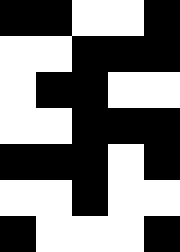[["black", "black", "white", "white", "black"], ["white", "white", "black", "black", "black"], ["white", "black", "black", "white", "white"], ["white", "white", "black", "black", "black"], ["black", "black", "black", "white", "black"], ["white", "white", "black", "white", "white"], ["black", "white", "white", "white", "black"]]